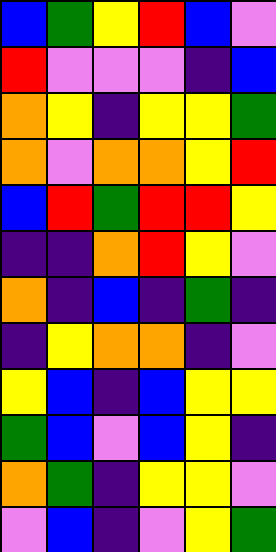[["blue", "green", "yellow", "red", "blue", "violet"], ["red", "violet", "violet", "violet", "indigo", "blue"], ["orange", "yellow", "indigo", "yellow", "yellow", "green"], ["orange", "violet", "orange", "orange", "yellow", "red"], ["blue", "red", "green", "red", "red", "yellow"], ["indigo", "indigo", "orange", "red", "yellow", "violet"], ["orange", "indigo", "blue", "indigo", "green", "indigo"], ["indigo", "yellow", "orange", "orange", "indigo", "violet"], ["yellow", "blue", "indigo", "blue", "yellow", "yellow"], ["green", "blue", "violet", "blue", "yellow", "indigo"], ["orange", "green", "indigo", "yellow", "yellow", "violet"], ["violet", "blue", "indigo", "violet", "yellow", "green"]]